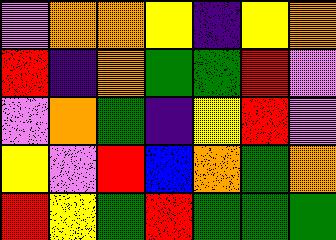[["violet", "orange", "orange", "yellow", "indigo", "yellow", "orange"], ["red", "indigo", "orange", "green", "green", "red", "violet"], ["violet", "orange", "green", "indigo", "yellow", "red", "violet"], ["yellow", "violet", "red", "blue", "orange", "green", "orange"], ["red", "yellow", "green", "red", "green", "green", "green"]]